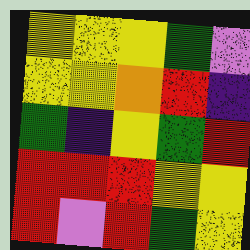[["yellow", "yellow", "yellow", "green", "violet"], ["yellow", "yellow", "orange", "red", "indigo"], ["green", "indigo", "yellow", "green", "red"], ["red", "red", "red", "yellow", "yellow"], ["red", "violet", "red", "green", "yellow"]]